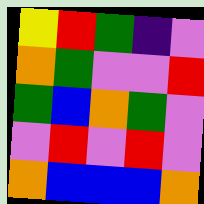[["yellow", "red", "green", "indigo", "violet"], ["orange", "green", "violet", "violet", "red"], ["green", "blue", "orange", "green", "violet"], ["violet", "red", "violet", "red", "violet"], ["orange", "blue", "blue", "blue", "orange"]]